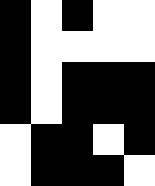[["black", "white", "black", "white", "white"], ["black", "white", "white", "white", "white"], ["black", "white", "black", "black", "black"], ["black", "white", "black", "black", "black"], ["white", "black", "black", "white", "black"], ["white", "black", "black", "black", "white"]]